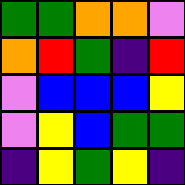[["green", "green", "orange", "orange", "violet"], ["orange", "red", "green", "indigo", "red"], ["violet", "blue", "blue", "blue", "yellow"], ["violet", "yellow", "blue", "green", "green"], ["indigo", "yellow", "green", "yellow", "indigo"]]